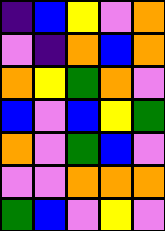[["indigo", "blue", "yellow", "violet", "orange"], ["violet", "indigo", "orange", "blue", "orange"], ["orange", "yellow", "green", "orange", "violet"], ["blue", "violet", "blue", "yellow", "green"], ["orange", "violet", "green", "blue", "violet"], ["violet", "violet", "orange", "orange", "orange"], ["green", "blue", "violet", "yellow", "violet"]]